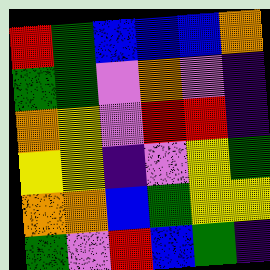[["red", "green", "blue", "blue", "blue", "orange"], ["green", "green", "violet", "orange", "violet", "indigo"], ["orange", "yellow", "violet", "red", "red", "indigo"], ["yellow", "yellow", "indigo", "violet", "yellow", "green"], ["orange", "orange", "blue", "green", "yellow", "yellow"], ["green", "violet", "red", "blue", "green", "indigo"]]